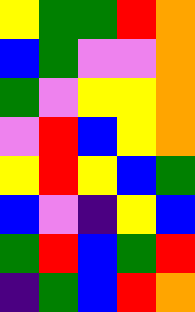[["yellow", "green", "green", "red", "orange"], ["blue", "green", "violet", "violet", "orange"], ["green", "violet", "yellow", "yellow", "orange"], ["violet", "red", "blue", "yellow", "orange"], ["yellow", "red", "yellow", "blue", "green"], ["blue", "violet", "indigo", "yellow", "blue"], ["green", "red", "blue", "green", "red"], ["indigo", "green", "blue", "red", "orange"]]